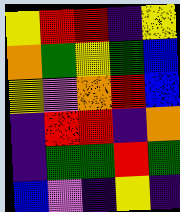[["yellow", "red", "red", "indigo", "yellow"], ["orange", "green", "yellow", "green", "blue"], ["yellow", "violet", "orange", "red", "blue"], ["indigo", "red", "red", "indigo", "orange"], ["indigo", "green", "green", "red", "green"], ["blue", "violet", "indigo", "yellow", "indigo"]]